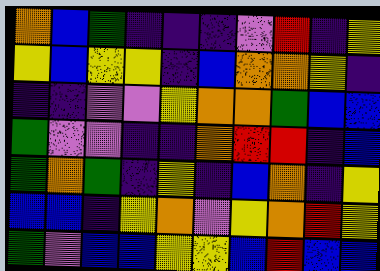[["orange", "blue", "green", "indigo", "indigo", "indigo", "violet", "red", "indigo", "yellow"], ["yellow", "blue", "yellow", "yellow", "indigo", "blue", "orange", "orange", "yellow", "indigo"], ["indigo", "indigo", "violet", "violet", "yellow", "orange", "orange", "green", "blue", "blue"], ["green", "violet", "violet", "indigo", "indigo", "orange", "red", "red", "indigo", "blue"], ["green", "orange", "green", "indigo", "yellow", "indigo", "blue", "orange", "indigo", "yellow"], ["blue", "blue", "indigo", "yellow", "orange", "violet", "yellow", "orange", "red", "yellow"], ["green", "violet", "blue", "blue", "yellow", "yellow", "blue", "red", "blue", "blue"]]